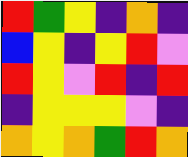[["red", "green", "yellow", "indigo", "orange", "indigo"], ["blue", "yellow", "indigo", "yellow", "red", "violet"], ["red", "yellow", "violet", "red", "indigo", "red"], ["indigo", "yellow", "yellow", "yellow", "violet", "indigo"], ["orange", "yellow", "orange", "green", "red", "orange"]]